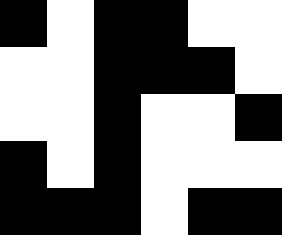[["black", "white", "black", "black", "white", "white"], ["white", "white", "black", "black", "black", "white"], ["white", "white", "black", "white", "white", "black"], ["black", "white", "black", "white", "white", "white"], ["black", "black", "black", "white", "black", "black"]]